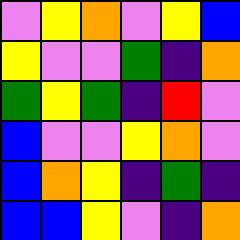[["violet", "yellow", "orange", "violet", "yellow", "blue"], ["yellow", "violet", "violet", "green", "indigo", "orange"], ["green", "yellow", "green", "indigo", "red", "violet"], ["blue", "violet", "violet", "yellow", "orange", "violet"], ["blue", "orange", "yellow", "indigo", "green", "indigo"], ["blue", "blue", "yellow", "violet", "indigo", "orange"]]